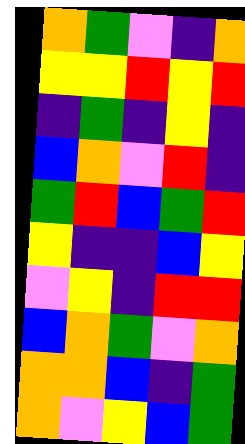[["orange", "green", "violet", "indigo", "orange"], ["yellow", "yellow", "red", "yellow", "red"], ["indigo", "green", "indigo", "yellow", "indigo"], ["blue", "orange", "violet", "red", "indigo"], ["green", "red", "blue", "green", "red"], ["yellow", "indigo", "indigo", "blue", "yellow"], ["violet", "yellow", "indigo", "red", "red"], ["blue", "orange", "green", "violet", "orange"], ["orange", "orange", "blue", "indigo", "green"], ["orange", "violet", "yellow", "blue", "green"]]